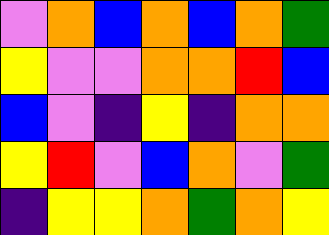[["violet", "orange", "blue", "orange", "blue", "orange", "green"], ["yellow", "violet", "violet", "orange", "orange", "red", "blue"], ["blue", "violet", "indigo", "yellow", "indigo", "orange", "orange"], ["yellow", "red", "violet", "blue", "orange", "violet", "green"], ["indigo", "yellow", "yellow", "orange", "green", "orange", "yellow"]]